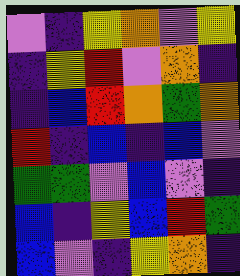[["violet", "indigo", "yellow", "orange", "violet", "yellow"], ["indigo", "yellow", "red", "violet", "orange", "indigo"], ["indigo", "blue", "red", "orange", "green", "orange"], ["red", "indigo", "blue", "indigo", "blue", "violet"], ["green", "green", "violet", "blue", "violet", "indigo"], ["blue", "indigo", "yellow", "blue", "red", "green"], ["blue", "violet", "indigo", "yellow", "orange", "indigo"]]